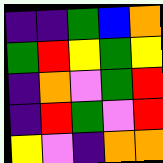[["indigo", "indigo", "green", "blue", "orange"], ["green", "red", "yellow", "green", "yellow"], ["indigo", "orange", "violet", "green", "red"], ["indigo", "red", "green", "violet", "red"], ["yellow", "violet", "indigo", "orange", "orange"]]